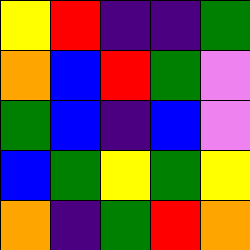[["yellow", "red", "indigo", "indigo", "green"], ["orange", "blue", "red", "green", "violet"], ["green", "blue", "indigo", "blue", "violet"], ["blue", "green", "yellow", "green", "yellow"], ["orange", "indigo", "green", "red", "orange"]]